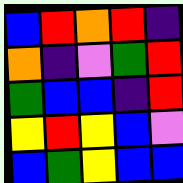[["blue", "red", "orange", "red", "indigo"], ["orange", "indigo", "violet", "green", "red"], ["green", "blue", "blue", "indigo", "red"], ["yellow", "red", "yellow", "blue", "violet"], ["blue", "green", "yellow", "blue", "blue"]]